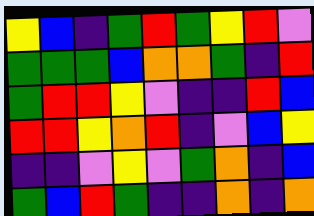[["yellow", "blue", "indigo", "green", "red", "green", "yellow", "red", "violet"], ["green", "green", "green", "blue", "orange", "orange", "green", "indigo", "red"], ["green", "red", "red", "yellow", "violet", "indigo", "indigo", "red", "blue"], ["red", "red", "yellow", "orange", "red", "indigo", "violet", "blue", "yellow"], ["indigo", "indigo", "violet", "yellow", "violet", "green", "orange", "indigo", "blue"], ["green", "blue", "red", "green", "indigo", "indigo", "orange", "indigo", "orange"]]